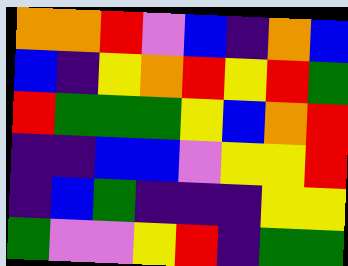[["orange", "orange", "red", "violet", "blue", "indigo", "orange", "blue"], ["blue", "indigo", "yellow", "orange", "red", "yellow", "red", "green"], ["red", "green", "green", "green", "yellow", "blue", "orange", "red"], ["indigo", "indigo", "blue", "blue", "violet", "yellow", "yellow", "red"], ["indigo", "blue", "green", "indigo", "indigo", "indigo", "yellow", "yellow"], ["green", "violet", "violet", "yellow", "red", "indigo", "green", "green"]]